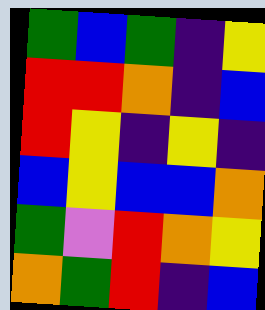[["green", "blue", "green", "indigo", "yellow"], ["red", "red", "orange", "indigo", "blue"], ["red", "yellow", "indigo", "yellow", "indigo"], ["blue", "yellow", "blue", "blue", "orange"], ["green", "violet", "red", "orange", "yellow"], ["orange", "green", "red", "indigo", "blue"]]